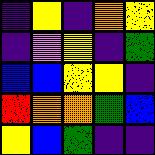[["indigo", "yellow", "indigo", "orange", "yellow"], ["indigo", "violet", "yellow", "indigo", "green"], ["blue", "blue", "yellow", "yellow", "indigo"], ["red", "orange", "orange", "green", "blue"], ["yellow", "blue", "green", "indigo", "indigo"]]